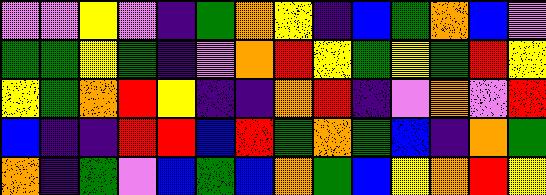[["violet", "violet", "yellow", "violet", "indigo", "green", "orange", "yellow", "indigo", "blue", "green", "orange", "blue", "violet"], ["green", "green", "yellow", "green", "indigo", "violet", "orange", "red", "yellow", "green", "yellow", "green", "red", "yellow"], ["yellow", "green", "orange", "red", "yellow", "indigo", "indigo", "orange", "red", "indigo", "violet", "orange", "violet", "red"], ["blue", "indigo", "indigo", "red", "red", "blue", "red", "green", "orange", "green", "blue", "indigo", "orange", "green"], ["orange", "indigo", "green", "violet", "blue", "green", "blue", "orange", "green", "blue", "yellow", "orange", "red", "yellow"]]